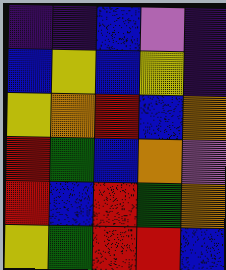[["indigo", "indigo", "blue", "violet", "indigo"], ["blue", "yellow", "blue", "yellow", "indigo"], ["yellow", "orange", "red", "blue", "orange"], ["red", "green", "blue", "orange", "violet"], ["red", "blue", "red", "green", "orange"], ["yellow", "green", "red", "red", "blue"]]